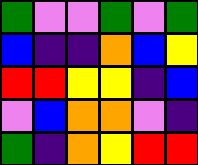[["green", "violet", "violet", "green", "violet", "green"], ["blue", "indigo", "indigo", "orange", "blue", "yellow"], ["red", "red", "yellow", "yellow", "indigo", "blue"], ["violet", "blue", "orange", "orange", "violet", "indigo"], ["green", "indigo", "orange", "yellow", "red", "red"]]